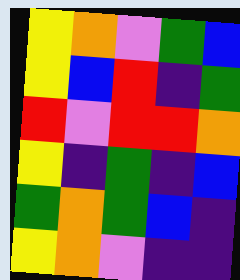[["yellow", "orange", "violet", "green", "blue"], ["yellow", "blue", "red", "indigo", "green"], ["red", "violet", "red", "red", "orange"], ["yellow", "indigo", "green", "indigo", "blue"], ["green", "orange", "green", "blue", "indigo"], ["yellow", "orange", "violet", "indigo", "indigo"]]